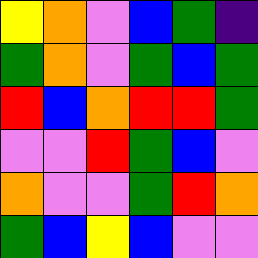[["yellow", "orange", "violet", "blue", "green", "indigo"], ["green", "orange", "violet", "green", "blue", "green"], ["red", "blue", "orange", "red", "red", "green"], ["violet", "violet", "red", "green", "blue", "violet"], ["orange", "violet", "violet", "green", "red", "orange"], ["green", "blue", "yellow", "blue", "violet", "violet"]]